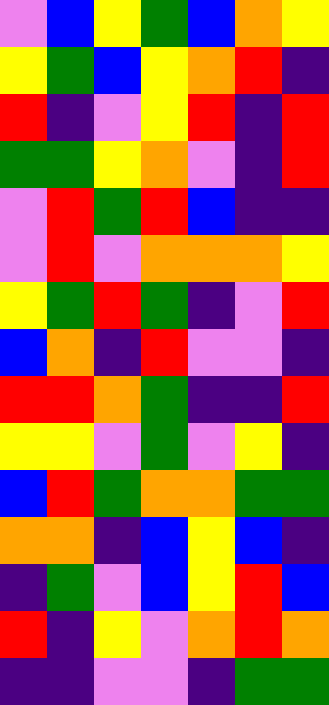[["violet", "blue", "yellow", "green", "blue", "orange", "yellow"], ["yellow", "green", "blue", "yellow", "orange", "red", "indigo"], ["red", "indigo", "violet", "yellow", "red", "indigo", "red"], ["green", "green", "yellow", "orange", "violet", "indigo", "red"], ["violet", "red", "green", "red", "blue", "indigo", "indigo"], ["violet", "red", "violet", "orange", "orange", "orange", "yellow"], ["yellow", "green", "red", "green", "indigo", "violet", "red"], ["blue", "orange", "indigo", "red", "violet", "violet", "indigo"], ["red", "red", "orange", "green", "indigo", "indigo", "red"], ["yellow", "yellow", "violet", "green", "violet", "yellow", "indigo"], ["blue", "red", "green", "orange", "orange", "green", "green"], ["orange", "orange", "indigo", "blue", "yellow", "blue", "indigo"], ["indigo", "green", "violet", "blue", "yellow", "red", "blue"], ["red", "indigo", "yellow", "violet", "orange", "red", "orange"], ["indigo", "indigo", "violet", "violet", "indigo", "green", "green"]]